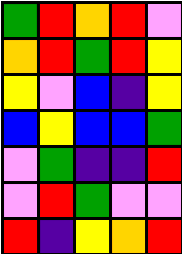[["green", "red", "orange", "red", "violet"], ["orange", "red", "green", "red", "yellow"], ["yellow", "violet", "blue", "indigo", "yellow"], ["blue", "yellow", "blue", "blue", "green"], ["violet", "green", "indigo", "indigo", "red"], ["violet", "red", "green", "violet", "violet"], ["red", "indigo", "yellow", "orange", "red"]]